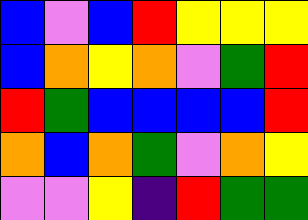[["blue", "violet", "blue", "red", "yellow", "yellow", "yellow"], ["blue", "orange", "yellow", "orange", "violet", "green", "red"], ["red", "green", "blue", "blue", "blue", "blue", "red"], ["orange", "blue", "orange", "green", "violet", "orange", "yellow"], ["violet", "violet", "yellow", "indigo", "red", "green", "green"]]